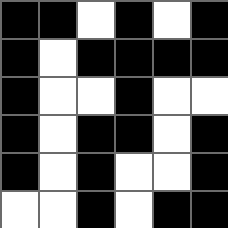[["black", "black", "white", "black", "white", "black"], ["black", "white", "black", "black", "black", "black"], ["black", "white", "white", "black", "white", "white"], ["black", "white", "black", "black", "white", "black"], ["black", "white", "black", "white", "white", "black"], ["white", "white", "black", "white", "black", "black"]]